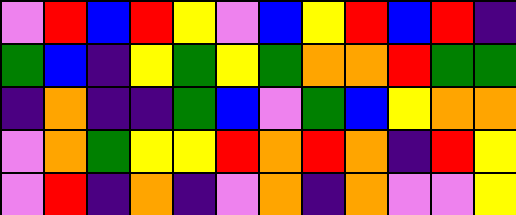[["violet", "red", "blue", "red", "yellow", "violet", "blue", "yellow", "red", "blue", "red", "indigo"], ["green", "blue", "indigo", "yellow", "green", "yellow", "green", "orange", "orange", "red", "green", "green"], ["indigo", "orange", "indigo", "indigo", "green", "blue", "violet", "green", "blue", "yellow", "orange", "orange"], ["violet", "orange", "green", "yellow", "yellow", "red", "orange", "red", "orange", "indigo", "red", "yellow"], ["violet", "red", "indigo", "orange", "indigo", "violet", "orange", "indigo", "orange", "violet", "violet", "yellow"]]